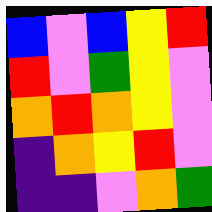[["blue", "violet", "blue", "yellow", "red"], ["red", "violet", "green", "yellow", "violet"], ["orange", "red", "orange", "yellow", "violet"], ["indigo", "orange", "yellow", "red", "violet"], ["indigo", "indigo", "violet", "orange", "green"]]